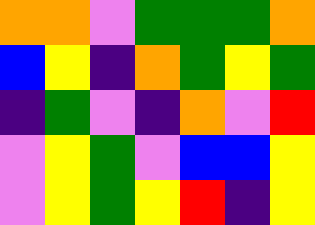[["orange", "orange", "violet", "green", "green", "green", "orange"], ["blue", "yellow", "indigo", "orange", "green", "yellow", "green"], ["indigo", "green", "violet", "indigo", "orange", "violet", "red"], ["violet", "yellow", "green", "violet", "blue", "blue", "yellow"], ["violet", "yellow", "green", "yellow", "red", "indigo", "yellow"]]